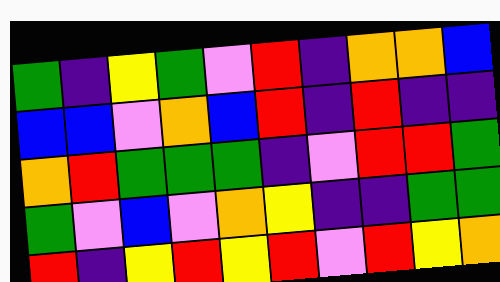[["green", "indigo", "yellow", "green", "violet", "red", "indigo", "orange", "orange", "blue"], ["blue", "blue", "violet", "orange", "blue", "red", "indigo", "red", "indigo", "indigo"], ["orange", "red", "green", "green", "green", "indigo", "violet", "red", "red", "green"], ["green", "violet", "blue", "violet", "orange", "yellow", "indigo", "indigo", "green", "green"], ["red", "indigo", "yellow", "red", "yellow", "red", "violet", "red", "yellow", "orange"]]